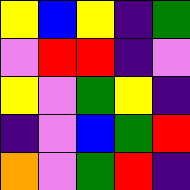[["yellow", "blue", "yellow", "indigo", "green"], ["violet", "red", "red", "indigo", "violet"], ["yellow", "violet", "green", "yellow", "indigo"], ["indigo", "violet", "blue", "green", "red"], ["orange", "violet", "green", "red", "indigo"]]